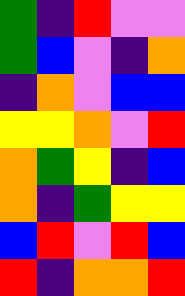[["green", "indigo", "red", "violet", "violet"], ["green", "blue", "violet", "indigo", "orange"], ["indigo", "orange", "violet", "blue", "blue"], ["yellow", "yellow", "orange", "violet", "red"], ["orange", "green", "yellow", "indigo", "blue"], ["orange", "indigo", "green", "yellow", "yellow"], ["blue", "red", "violet", "red", "blue"], ["red", "indigo", "orange", "orange", "red"]]